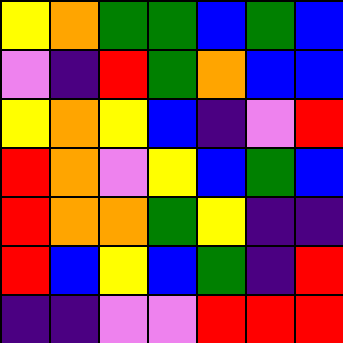[["yellow", "orange", "green", "green", "blue", "green", "blue"], ["violet", "indigo", "red", "green", "orange", "blue", "blue"], ["yellow", "orange", "yellow", "blue", "indigo", "violet", "red"], ["red", "orange", "violet", "yellow", "blue", "green", "blue"], ["red", "orange", "orange", "green", "yellow", "indigo", "indigo"], ["red", "blue", "yellow", "blue", "green", "indigo", "red"], ["indigo", "indigo", "violet", "violet", "red", "red", "red"]]